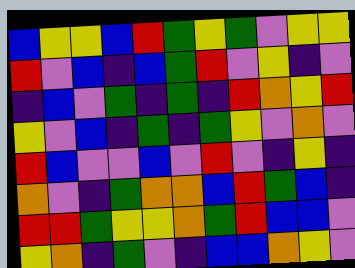[["blue", "yellow", "yellow", "blue", "red", "green", "yellow", "green", "violet", "yellow", "yellow"], ["red", "violet", "blue", "indigo", "blue", "green", "red", "violet", "yellow", "indigo", "violet"], ["indigo", "blue", "violet", "green", "indigo", "green", "indigo", "red", "orange", "yellow", "red"], ["yellow", "violet", "blue", "indigo", "green", "indigo", "green", "yellow", "violet", "orange", "violet"], ["red", "blue", "violet", "violet", "blue", "violet", "red", "violet", "indigo", "yellow", "indigo"], ["orange", "violet", "indigo", "green", "orange", "orange", "blue", "red", "green", "blue", "indigo"], ["red", "red", "green", "yellow", "yellow", "orange", "green", "red", "blue", "blue", "violet"], ["yellow", "orange", "indigo", "green", "violet", "indigo", "blue", "blue", "orange", "yellow", "violet"]]